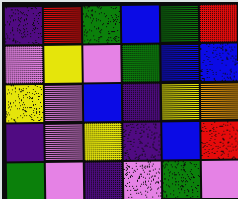[["indigo", "red", "green", "blue", "green", "red"], ["violet", "yellow", "violet", "green", "blue", "blue"], ["yellow", "violet", "blue", "indigo", "yellow", "orange"], ["indigo", "violet", "yellow", "indigo", "blue", "red"], ["green", "violet", "indigo", "violet", "green", "violet"]]